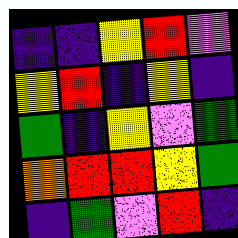[["indigo", "indigo", "yellow", "red", "violet"], ["yellow", "red", "indigo", "yellow", "indigo"], ["green", "indigo", "yellow", "violet", "green"], ["orange", "red", "red", "yellow", "green"], ["indigo", "green", "violet", "red", "indigo"]]